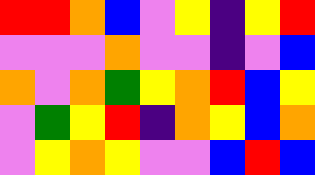[["red", "red", "orange", "blue", "violet", "yellow", "indigo", "yellow", "red"], ["violet", "violet", "violet", "orange", "violet", "violet", "indigo", "violet", "blue"], ["orange", "violet", "orange", "green", "yellow", "orange", "red", "blue", "yellow"], ["violet", "green", "yellow", "red", "indigo", "orange", "yellow", "blue", "orange"], ["violet", "yellow", "orange", "yellow", "violet", "violet", "blue", "red", "blue"]]